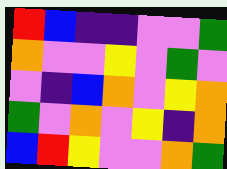[["red", "blue", "indigo", "indigo", "violet", "violet", "green"], ["orange", "violet", "violet", "yellow", "violet", "green", "violet"], ["violet", "indigo", "blue", "orange", "violet", "yellow", "orange"], ["green", "violet", "orange", "violet", "yellow", "indigo", "orange"], ["blue", "red", "yellow", "violet", "violet", "orange", "green"]]